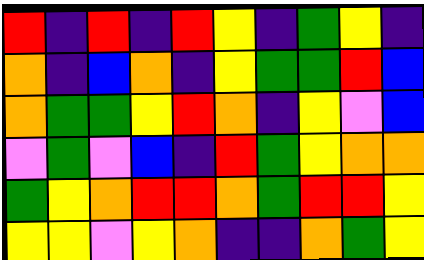[["red", "indigo", "red", "indigo", "red", "yellow", "indigo", "green", "yellow", "indigo"], ["orange", "indigo", "blue", "orange", "indigo", "yellow", "green", "green", "red", "blue"], ["orange", "green", "green", "yellow", "red", "orange", "indigo", "yellow", "violet", "blue"], ["violet", "green", "violet", "blue", "indigo", "red", "green", "yellow", "orange", "orange"], ["green", "yellow", "orange", "red", "red", "orange", "green", "red", "red", "yellow"], ["yellow", "yellow", "violet", "yellow", "orange", "indigo", "indigo", "orange", "green", "yellow"]]